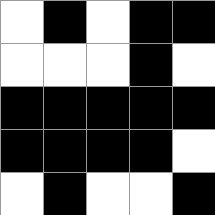[["white", "black", "white", "black", "black"], ["white", "white", "white", "black", "white"], ["black", "black", "black", "black", "black"], ["black", "black", "black", "black", "white"], ["white", "black", "white", "white", "black"]]